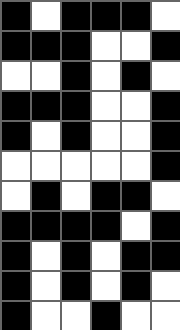[["black", "white", "black", "black", "black", "white"], ["black", "black", "black", "white", "white", "black"], ["white", "white", "black", "white", "black", "white"], ["black", "black", "black", "white", "white", "black"], ["black", "white", "black", "white", "white", "black"], ["white", "white", "white", "white", "white", "black"], ["white", "black", "white", "black", "black", "white"], ["black", "black", "black", "black", "white", "black"], ["black", "white", "black", "white", "black", "black"], ["black", "white", "black", "white", "black", "white"], ["black", "white", "white", "black", "white", "white"]]